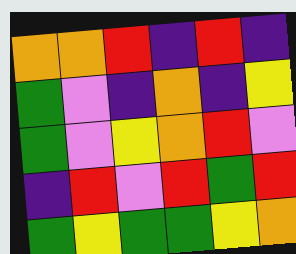[["orange", "orange", "red", "indigo", "red", "indigo"], ["green", "violet", "indigo", "orange", "indigo", "yellow"], ["green", "violet", "yellow", "orange", "red", "violet"], ["indigo", "red", "violet", "red", "green", "red"], ["green", "yellow", "green", "green", "yellow", "orange"]]